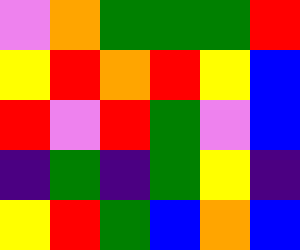[["violet", "orange", "green", "green", "green", "red"], ["yellow", "red", "orange", "red", "yellow", "blue"], ["red", "violet", "red", "green", "violet", "blue"], ["indigo", "green", "indigo", "green", "yellow", "indigo"], ["yellow", "red", "green", "blue", "orange", "blue"]]